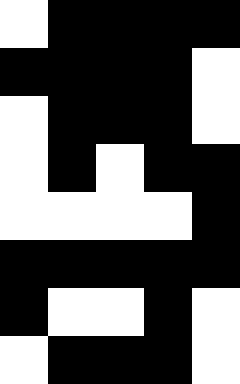[["white", "black", "black", "black", "black"], ["black", "black", "black", "black", "white"], ["white", "black", "black", "black", "white"], ["white", "black", "white", "black", "black"], ["white", "white", "white", "white", "black"], ["black", "black", "black", "black", "black"], ["black", "white", "white", "black", "white"], ["white", "black", "black", "black", "white"]]